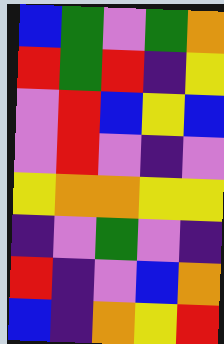[["blue", "green", "violet", "green", "orange"], ["red", "green", "red", "indigo", "yellow"], ["violet", "red", "blue", "yellow", "blue"], ["violet", "red", "violet", "indigo", "violet"], ["yellow", "orange", "orange", "yellow", "yellow"], ["indigo", "violet", "green", "violet", "indigo"], ["red", "indigo", "violet", "blue", "orange"], ["blue", "indigo", "orange", "yellow", "red"]]